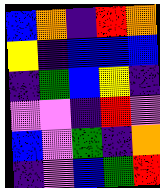[["blue", "orange", "indigo", "red", "orange"], ["yellow", "indigo", "blue", "blue", "blue"], ["indigo", "green", "blue", "yellow", "indigo"], ["violet", "violet", "indigo", "red", "violet"], ["blue", "violet", "green", "indigo", "orange"], ["indigo", "violet", "blue", "green", "red"]]